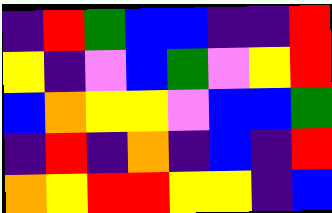[["indigo", "red", "green", "blue", "blue", "indigo", "indigo", "red"], ["yellow", "indigo", "violet", "blue", "green", "violet", "yellow", "red"], ["blue", "orange", "yellow", "yellow", "violet", "blue", "blue", "green"], ["indigo", "red", "indigo", "orange", "indigo", "blue", "indigo", "red"], ["orange", "yellow", "red", "red", "yellow", "yellow", "indigo", "blue"]]